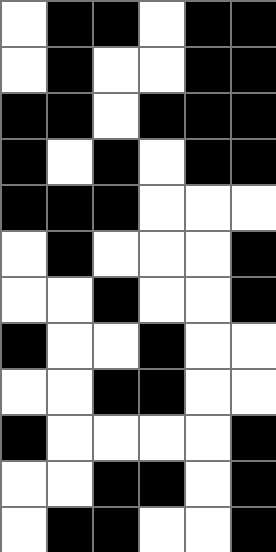[["white", "black", "black", "white", "black", "black"], ["white", "black", "white", "white", "black", "black"], ["black", "black", "white", "black", "black", "black"], ["black", "white", "black", "white", "black", "black"], ["black", "black", "black", "white", "white", "white"], ["white", "black", "white", "white", "white", "black"], ["white", "white", "black", "white", "white", "black"], ["black", "white", "white", "black", "white", "white"], ["white", "white", "black", "black", "white", "white"], ["black", "white", "white", "white", "white", "black"], ["white", "white", "black", "black", "white", "black"], ["white", "black", "black", "white", "white", "black"]]